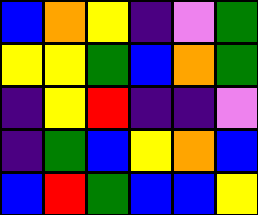[["blue", "orange", "yellow", "indigo", "violet", "green"], ["yellow", "yellow", "green", "blue", "orange", "green"], ["indigo", "yellow", "red", "indigo", "indigo", "violet"], ["indigo", "green", "blue", "yellow", "orange", "blue"], ["blue", "red", "green", "blue", "blue", "yellow"]]